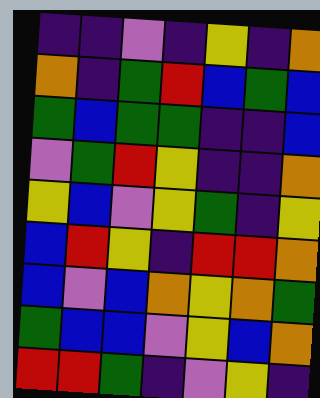[["indigo", "indigo", "violet", "indigo", "yellow", "indigo", "orange"], ["orange", "indigo", "green", "red", "blue", "green", "blue"], ["green", "blue", "green", "green", "indigo", "indigo", "blue"], ["violet", "green", "red", "yellow", "indigo", "indigo", "orange"], ["yellow", "blue", "violet", "yellow", "green", "indigo", "yellow"], ["blue", "red", "yellow", "indigo", "red", "red", "orange"], ["blue", "violet", "blue", "orange", "yellow", "orange", "green"], ["green", "blue", "blue", "violet", "yellow", "blue", "orange"], ["red", "red", "green", "indigo", "violet", "yellow", "indigo"]]